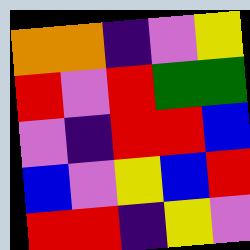[["orange", "orange", "indigo", "violet", "yellow"], ["red", "violet", "red", "green", "green"], ["violet", "indigo", "red", "red", "blue"], ["blue", "violet", "yellow", "blue", "red"], ["red", "red", "indigo", "yellow", "violet"]]